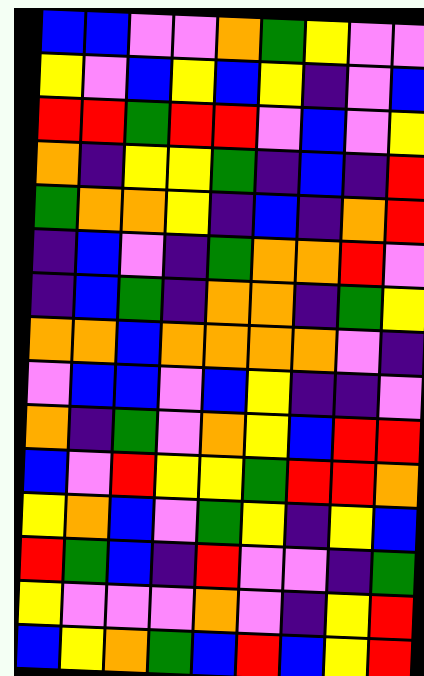[["blue", "blue", "violet", "violet", "orange", "green", "yellow", "violet", "violet"], ["yellow", "violet", "blue", "yellow", "blue", "yellow", "indigo", "violet", "blue"], ["red", "red", "green", "red", "red", "violet", "blue", "violet", "yellow"], ["orange", "indigo", "yellow", "yellow", "green", "indigo", "blue", "indigo", "red"], ["green", "orange", "orange", "yellow", "indigo", "blue", "indigo", "orange", "red"], ["indigo", "blue", "violet", "indigo", "green", "orange", "orange", "red", "violet"], ["indigo", "blue", "green", "indigo", "orange", "orange", "indigo", "green", "yellow"], ["orange", "orange", "blue", "orange", "orange", "orange", "orange", "violet", "indigo"], ["violet", "blue", "blue", "violet", "blue", "yellow", "indigo", "indigo", "violet"], ["orange", "indigo", "green", "violet", "orange", "yellow", "blue", "red", "red"], ["blue", "violet", "red", "yellow", "yellow", "green", "red", "red", "orange"], ["yellow", "orange", "blue", "violet", "green", "yellow", "indigo", "yellow", "blue"], ["red", "green", "blue", "indigo", "red", "violet", "violet", "indigo", "green"], ["yellow", "violet", "violet", "violet", "orange", "violet", "indigo", "yellow", "red"], ["blue", "yellow", "orange", "green", "blue", "red", "blue", "yellow", "red"]]